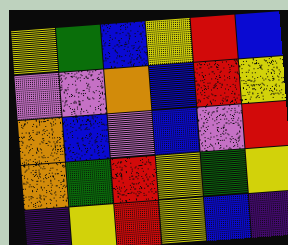[["yellow", "green", "blue", "yellow", "red", "blue"], ["violet", "violet", "orange", "blue", "red", "yellow"], ["orange", "blue", "violet", "blue", "violet", "red"], ["orange", "green", "red", "yellow", "green", "yellow"], ["indigo", "yellow", "red", "yellow", "blue", "indigo"]]